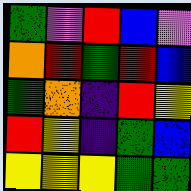[["green", "violet", "red", "blue", "violet"], ["orange", "red", "green", "red", "blue"], ["green", "orange", "indigo", "red", "yellow"], ["red", "yellow", "indigo", "green", "blue"], ["yellow", "yellow", "yellow", "green", "green"]]